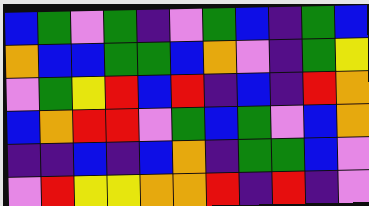[["blue", "green", "violet", "green", "indigo", "violet", "green", "blue", "indigo", "green", "blue"], ["orange", "blue", "blue", "green", "green", "blue", "orange", "violet", "indigo", "green", "yellow"], ["violet", "green", "yellow", "red", "blue", "red", "indigo", "blue", "indigo", "red", "orange"], ["blue", "orange", "red", "red", "violet", "green", "blue", "green", "violet", "blue", "orange"], ["indigo", "indigo", "blue", "indigo", "blue", "orange", "indigo", "green", "green", "blue", "violet"], ["violet", "red", "yellow", "yellow", "orange", "orange", "red", "indigo", "red", "indigo", "violet"]]